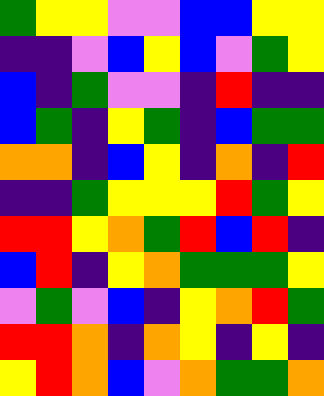[["green", "yellow", "yellow", "violet", "violet", "blue", "blue", "yellow", "yellow"], ["indigo", "indigo", "violet", "blue", "yellow", "blue", "violet", "green", "yellow"], ["blue", "indigo", "green", "violet", "violet", "indigo", "red", "indigo", "indigo"], ["blue", "green", "indigo", "yellow", "green", "indigo", "blue", "green", "green"], ["orange", "orange", "indigo", "blue", "yellow", "indigo", "orange", "indigo", "red"], ["indigo", "indigo", "green", "yellow", "yellow", "yellow", "red", "green", "yellow"], ["red", "red", "yellow", "orange", "green", "red", "blue", "red", "indigo"], ["blue", "red", "indigo", "yellow", "orange", "green", "green", "green", "yellow"], ["violet", "green", "violet", "blue", "indigo", "yellow", "orange", "red", "green"], ["red", "red", "orange", "indigo", "orange", "yellow", "indigo", "yellow", "indigo"], ["yellow", "red", "orange", "blue", "violet", "orange", "green", "green", "orange"]]